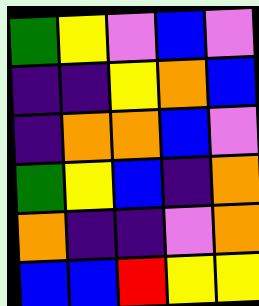[["green", "yellow", "violet", "blue", "violet"], ["indigo", "indigo", "yellow", "orange", "blue"], ["indigo", "orange", "orange", "blue", "violet"], ["green", "yellow", "blue", "indigo", "orange"], ["orange", "indigo", "indigo", "violet", "orange"], ["blue", "blue", "red", "yellow", "yellow"]]